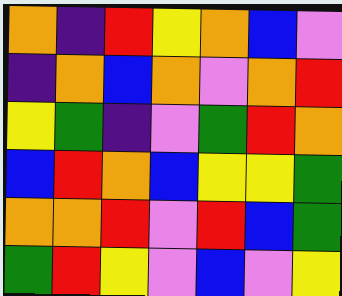[["orange", "indigo", "red", "yellow", "orange", "blue", "violet"], ["indigo", "orange", "blue", "orange", "violet", "orange", "red"], ["yellow", "green", "indigo", "violet", "green", "red", "orange"], ["blue", "red", "orange", "blue", "yellow", "yellow", "green"], ["orange", "orange", "red", "violet", "red", "blue", "green"], ["green", "red", "yellow", "violet", "blue", "violet", "yellow"]]